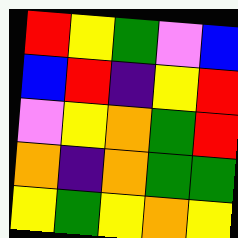[["red", "yellow", "green", "violet", "blue"], ["blue", "red", "indigo", "yellow", "red"], ["violet", "yellow", "orange", "green", "red"], ["orange", "indigo", "orange", "green", "green"], ["yellow", "green", "yellow", "orange", "yellow"]]